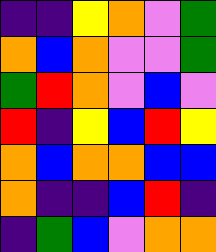[["indigo", "indigo", "yellow", "orange", "violet", "green"], ["orange", "blue", "orange", "violet", "violet", "green"], ["green", "red", "orange", "violet", "blue", "violet"], ["red", "indigo", "yellow", "blue", "red", "yellow"], ["orange", "blue", "orange", "orange", "blue", "blue"], ["orange", "indigo", "indigo", "blue", "red", "indigo"], ["indigo", "green", "blue", "violet", "orange", "orange"]]